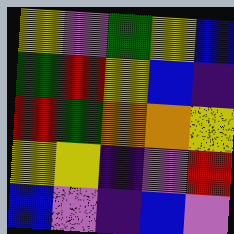[["yellow", "violet", "green", "yellow", "blue"], ["green", "red", "yellow", "blue", "indigo"], ["red", "green", "orange", "orange", "yellow"], ["yellow", "yellow", "indigo", "violet", "red"], ["blue", "violet", "indigo", "blue", "violet"]]